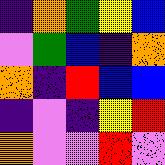[["indigo", "orange", "green", "yellow", "blue"], ["violet", "green", "blue", "indigo", "orange"], ["orange", "indigo", "red", "blue", "blue"], ["indigo", "violet", "indigo", "yellow", "red"], ["orange", "violet", "violet", "red", "violet"]]